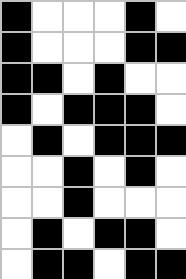[["black", "white", "white", "white", "black", "white"], ["black", "white", "white", "white", "black", "black"], ["black", "black", "white", "black", "white", "white"], ["black", "white", "black", "black", "black", "white"], ["white", "black", "white", "black", "black", "black"], ["white", "white", "black", "white", "black", "white"], ["white", "white", "black", "white", "white", "white"], ["white", "black", "white", "black", "black", "white"], ["white", "black", "black", "white", "black", "black"]]